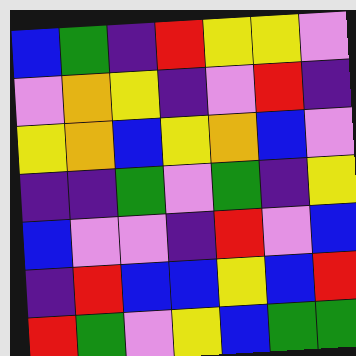[["blue", "green", "indigo", "red", "yellow", "yellow", "violet"], ["violet", "orange", "yellow", "indigo", "violet", "red", "indigo"], ["yellow", "orange", "blue", "yellow", "orange", "blue", "violet"], ["indigo", "indigo", "green", "violet", "green", "indigo", "yellow"], ["blue", "violet", "violet", "indigo", "red", "violet", "blue"], ["indigo", "red", "blue", "blue", "yellow", "blue", "red"], ["red", "green", "violet", "yellow", "blue", "green", "green"]]